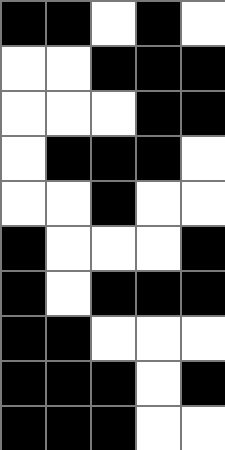[["black", "black", "white", "black", "white"], ["white", "white", "black", "black", "black"], ["white", "white", "white", "black", "black"], ["white", "black", "black", "black", "white"], ["white", "white", "black", "white", "white"], ["black", "white", "white", "white", "black"], ["black", "white", "black", "black", "black"], ["black", "black", "white", "white", "white"], ["black", "black", "black", "white", "black"], ["black", "black", "black", "white", "white"]]